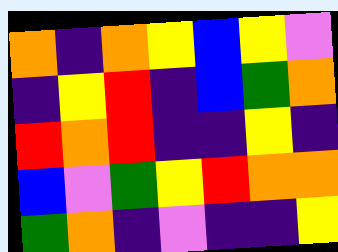[["orange", "indigo", "orange", "yellow", "blue", "yellow", "violet"], ["indigo", "yellow", "red", "indigo", "blue", "green", "orange"], ["red", "orange", "red", "indigo", "indigo", "yellow", "indigo"], ["blue", "violet", "green", "yellow", "red", "orange", "orange"], ["green", "orange", "indigo", "violet", "indigo", "indigo", "yellow"]]